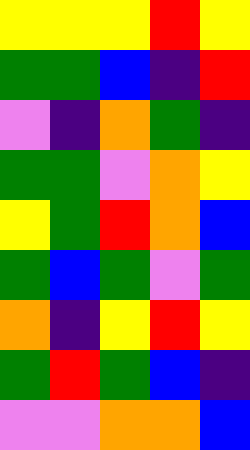[["yellow", "yellow", "yellow", "red", "yellow"], ["green", "green", "blue", "indigo", "red"], ["violet", "indigo", "orange", "green", "indigo"], ["green", "green", "violet", "orange", "yellow"], ["yellow", "green", "red", "orange", "blue"], ["green", "blue", "green", "violet", "green"], ["orange", "indigo", "yellow", "red", "yellow"], ["green", "red", "green", "blue", "indigo"], ["violet", "violet", "orange", "orange", "blue"]]